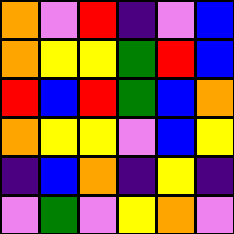[["orange", "violet", "red", "indigo", "violet", "blue"], ["orange", "yellow", "yellow", "green", "red", "blue"], ["red", "blue", "red", "green", "blue", "orange"], ["orange", "yellow", "yellow", "violet", "blue", "yellow"], ["indigo", "blue", "orange", "indigo", "yellow", "indigo"], ["violet", "green", "violet", "yellow", "orange", "violet"]]